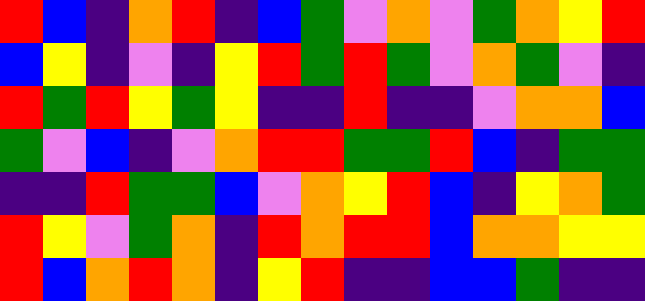[["red", "blue", "indigo", "orange", "red", "indigo", "blue", "green", "violet", "orange", "violet", "green", "orange", "yellow", "red"], ["blue", "yellow", "indigo", "violet", "indigo", "yellow", "red", "green", "red", "green", "violet", "orange", "green", "violet", "indigo"], ["red", "green", "red", "yellow", "green", "yellow", "indigo", "indigo", "red", "indigo", "indigo", "violet", "orange", "orange", "blue"], ["green", "violet", "blue", "indigo", "violet", "orange", "red", "red", "green", "green", "red", "blue", "indigo", "green", "green"], ["indigo", "indigo", "red", "green", "green", "blue", "violet", "orange", "yellow", "red", "blue", "indigo", "yellow", "orange", "green"], ["red", "yellow", "violet", "green", "orange", "indigo", "red", "orange", "red", "red", "blue", "orange", "orange", "yellow", "yellow"], ["red", "blue", "orange", "red", "orange", "indigo", "yellow", "red", "indigo", "indigo", "blue", "blue", "green", "indigo", "indigo"]]